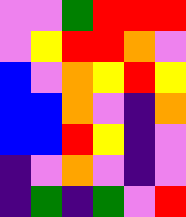[["violet", "violet", "green", "red", "red", "red"], ["violet", "yellow", "red", "red", "orange", "violet"], ["blue", "violet", "orange", "yellow", "red", "yellow"], ["blue", "blue", "orange", "violet", "indigo", "orange"], ["blue", "blue", "red", "yellow", "indigo", "violet"], ["indigo", "violet", "orange", "violet", "indigo", "violet"], ["indigo", "green", "indigo", "green", "violet", "red"]]